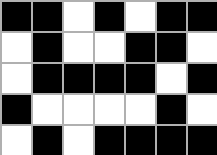[["black", "black", "white", "black", "white", "black", "black"], ["white", "black", "white", "white", "black", "black", "white"], ["white", "black", "black", "black", "black", "white", "black"], ["black", "white", "white", "white", "white", "black", "white"], ["white", "black", "white", "black", "black", "black", "black"]]